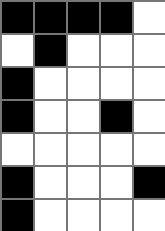[["black", "black", "black", "black", "white"], ["white", "black", "white", "white", "white"], ["black", "white", "white", "white", "white"], ["black", "white", "white", "black", "white"], ["white", "white", "white", "white", "white"], ["black", "white", "white", "white", "black"], ["black", "white", "white", "white", "white"]]